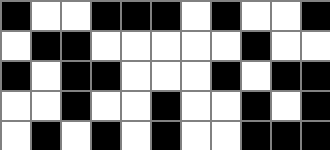[["black", "white", "white", "black", "black", "black", "white", "black", "white", "white", "black"], ["white", "black", "black", "white", "white", "white", "white", "white", "black", "white", "white"], ["black", "white", "black", "black", "white", "white", "white", "black", "white", "black", "black"], ["white", "white", "black", "white", "white", "black", "white", "white", "black", "white", "black"], ["white", "black", "white", "black", "white", "black", "white", "white", "black", "black", "black"]]